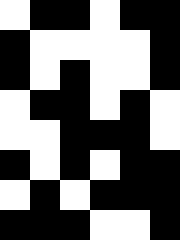[["white", "black", "black", "white", "black", "black"], ["black", "white", "white", "white", "white", "black"], ["black", "white", "black", "white", "white", "black"], ["white", "black", "black", "white", "black", "white"], ["white", "white", "black", "black", "black", "white"], ["black", "white", "black", "white", "black", "black"], ["white", "black", "white", "black", "black", "black"], ["black", "black", "black", "white", "white", "black"]]